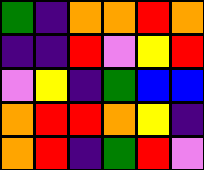[["green", "indigo", "orange", "orange", "red", "orange"], ["indigo", "indigo", "red", "violet", "yellow", "red"], ["violet", "yellow", "indigo", "green", "blue", "blue"], ["orange", "red", "red", "orange", "yellow", "indigo"], ["orange", "red", "indigo", "green", "red", "violet"]]